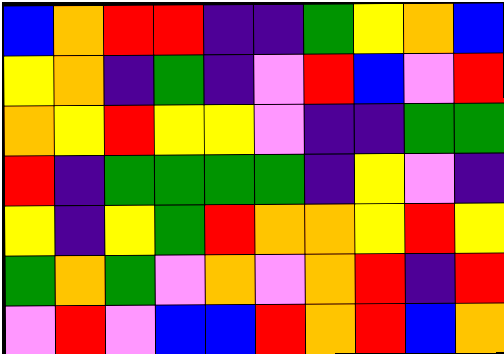[["blue", "orange", "red", "red", "indigo", "indigo", "green", "yellow", "orange", "blue"], ["yellow", "orange", "indigo", "green", "indigo", "violet", "red", "blue", "violet", "red"], ["orange", "yellow", "red", "yellow", "yellow", "violet", "indigo", "indigo", "green", "green"], ["red", "indigo", "green", "green", "green", "green", "indigo", "yellow", "violet", "indigo"], ["yellow", "indigo", "yellow", "green", "red", "orange", "orange", "yellow", "red", "yellow"], ["green", "orange", "green", "violet", "orange", "violet", "orange", "red", "indigo", "red"], ["violet", "red", "violet", "blue", "blue", "red", "orange", "red", "blue", "orange"]]